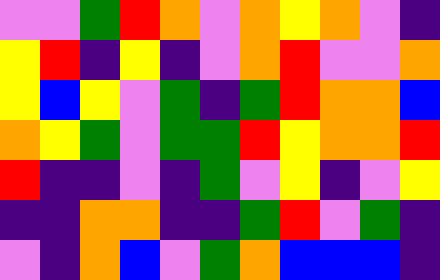[["violet", "violet", "green", "red", "orange", "violet", "orange", "yellow", "orange", "violet", "indigo"], ["yellow", "red", "indigo", "yellow", "indigo", "violet", "orange", "red", "violet", "violet", "orange"], ["yellow", "blue", "yellow", "violet", "green", "indigo", "green", "red", "orange", "orange", "blue"], ["orange", "yellow", "green", "violet", "green", "green", "red", "yellow", "orange", "orange", "red"], ["red", "indigo", "indigo", "violet", "indigo", "green", "violet", "yellow", "indigo", "violet", "yellow"], ["indigo", "indigo", "orange", "orange", "indigo", "indigo", "green", "red", "violet", "green", "indigo"], ["violet", "indigo", "orange", "blue", "violet", "green", "orange", "blue", "blue", "blue", "indigo"]]